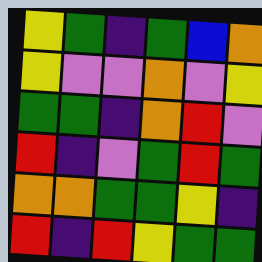[["yellow", "green", "indigo", "green", "blue", "orange"], ["yellow", "violet", "violet", "orange", "violet", "yellow"], ["green", "green", "indigo", "orange", "red", "violet"], ["red", "indigo", "violet", "green", "red", "green"], ["orange", "orange", "green", "green", "yellow", "indigo"], ["red", "indigo", "red", "yellow", "green", "green"]]